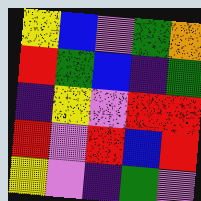[["yellow", "blue", "violet", "green", "orange"], ["red", "green", "blue", "indigo", "green"], ["indigo", "yellow", "violet", "red", "red"], ["red", "violet", "red", "blue", "red"], ["yellow", "violet", "indigo", "green", "violet"]]